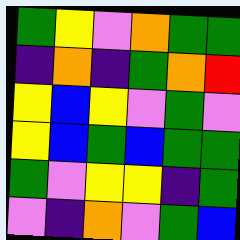[["green", "yellow", "violet", "orange", "green", "green"], ["indigo", "orange", "indigo", "green", "orange", "red"], ["yellow", "blue", "yellow", "violet", "green", "violet"], ["yellow", "blue", "green", "blue", "green", "green"], ["green", "violet", "yellow", "yellow", "indigo", "green"], ["violet", "indigo", "orange", "violet", "green", "blue"]]